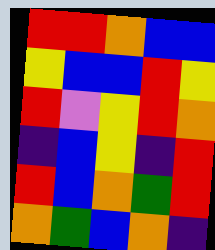[["red", "red", "orange", "blue", "blue"], ["yellow", "blue", "blue", "red", "yellow"], ["red", "violet", "yellow", "red", "orange"], ["indigo", "blue", "yellow", "indigo", "red"], ["red", "blue", "orange", "green", "red"], ["orange", "green", "blue", "orange", "indigo"]]